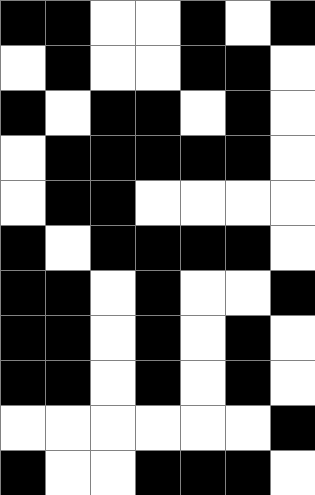[["black", "black", "white", "white", "black", "white", "black"], ["white", "black", "white", "white", "black", "black", "white"], ["black", "white", "black", "black", "white", "black", "white"], ["white", "black", "black", "black", "black", "black", "white"], ["white", "black", "black", "white", "white", "white", "white"], ["black", "white", "black", "black", "black", "black", "white"], ["black", "black", "white", "black", "white", "white", "black"], ["black", "black", "white", "black", "white", "black", "white"], ["black", "black", "white", "black", "white", "black", "white"], ["white", "white", "white", "white", "white", "white", "black"], ["black", "white", "white", "black", "black", "black", "white"]]